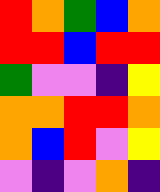[["red", "orange", "green", "blue", "orange"], ["red", "red", "blue", "red", "red"], ["green", "violet", "violet", "indigo", "yellow"], ["orange", "orange", "red", "red", "orange"], ["orange", "blue", "red", "violet", "yellow"], ["violet", "indigo", "violet", "orange", "indigo"]]